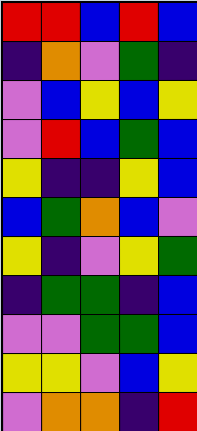[["red", "red", "blue", "red", "blue"], ["indigo", "orange", "violet", "green", "indigo"], ["violet", "blue", "yellow", "blue", "yellow"], ["violet", "red", "blue", "green", "blue"], ["yellow", "indigo", "indigo", "yellow", "blue"], ["blue", "green", "orange", "blue", "violet"], ["yellow", "indigo", "violet", "yellow", "green"], ["indigo", "green", "green", "indigo", "blue"], ["violet", "violet", "green", "green", "blue"], ["yellow", "yellow", "violet", "blue", "yellow"], ["violet", "orange", "orange", "indigo", "red"]]